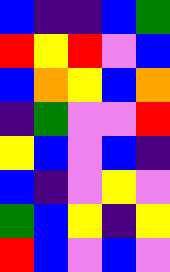[["blue", "indigo", "indigo", "blue", "green"], ["red", "yellow", "red", "violet", "blue"], ["blue", "orange", "yellow", "blue", "orange"], ["indigo", "green", "violet", "violet", "red"], ["yellow", "blue", "violet", "blue", "indigo"], ["blue", "indigo", "violet", "yellow", "violet"], ["green", "blue", "yellow", "indigo", "yellow"], ["red", "blue", "violet", "blue", "violet"]]